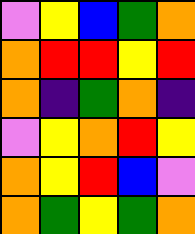[["violet", "yellow", "blue", "green", "orange"], ["orange", "red", "red", "yellow", "red"], ["orange", "indigo", "green", "orange", "indigo"], ["violet", "yellow", "orange", "red", "yellow"], ["orange", "yellow", "red", "blue", "violet"], ["orange", "green", "yellow", "green", "orange"]]